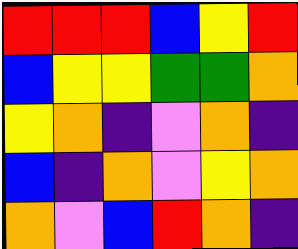[["red", "red", "red", "blue", "yellow", "red"], ["blue", "yellow", "yellow", "green", "green", "orange"], ["yellow", "orange", "indigo", "violet", "orange", "indigo"], ["blue", "indigo", "orange", "violet", "yellow", "orange"], ["orange", "violet", "blue", "red", "orange", "indigo"]]